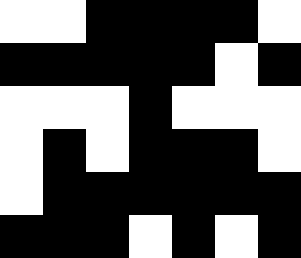[["white", "white", "black", "black", "black", "black", "white"], ["black", "black", "black", "black", "black", "white", "black"], ["white", "white", "white", "black", "white", "white", "white"], ["white", "black", "white", "black", "black", "black", "white"], ["white", "black", "black", "black", "black", "black", "black"], ["black", "black", "black", "white", "black", "white", "black"]]